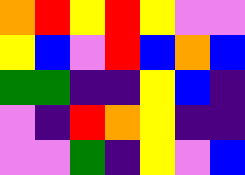[["orange", "red", "yellow", "red", "yellow", "violet", "violet"], ["yellow", "blue", "violet", "red", "blue", "orange", "blue"], ["green", "green", "indigo", "indigo", "yellow", "blue", "indigo"], ["violet", "indigo", "red", "orange", "yellow", "indigo", "indigo"], ["violet", "violet", "green", "indigo", "yellow", "violet", "blue"]]